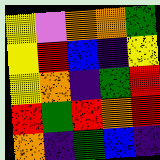[["yellow", "violet", "orange", "orange", "green"], ["yellow", "red", "blue", "indigo", "yellow"], ["yellow", "orange", "indigo", "green", "red"], ["red", "green", "red", "orange", "red"], ["orange", "indigo", "green", "blue", "indigo"]]